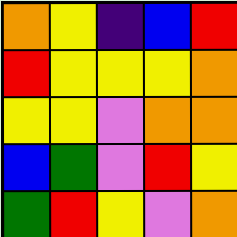[["orange", "yellow", "indigo", "blue", "red"], ["red", "yellow", "yellow", "yellow", "orange"], ["yellow", "yellow", "violet", "orange", "orange"], ["blue", "green", "violet", "red", "yellow"], ["green", "red", "yellow", "violet", "orange"]]